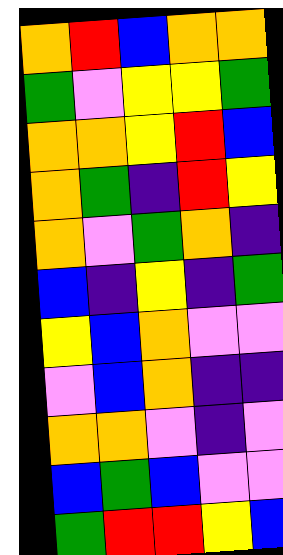[["orange", "red", "blue", "orange", "orange"], ["green", "violet", "yellow", "yellow", "green"], ["orange", "orange", "yellow", "red", "blue"], ["orange", "green", "indigo", "red", "yellow"], ["orange", "violet", "green", "orange", "indigo"], ["blue", "indigo", "yellow", "indigo", "green"], ["yellow", "blue", "orange", "violet", "violet"], ["violet", "blue", "orange", "indigo", "indigo"], ["orange", "orange", "violet", "indigo", "violet"], ["blue", "green", "blue", "violet", "violet"], ["green", "red", "red", "yellow", "blue"]]